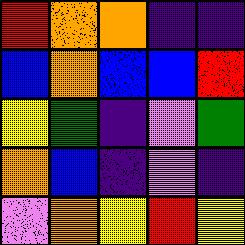[["red", "orange", "orange", "indigo", "indigo"], ["blue", "orange", "blue", "blue", "red"], ["yellow", "green", "indigo", "violet", "green"], ["orange", "blue", "indigo", "violet", "indigo"], ["violet", "orange", "yellow", "red", "yellow"]]